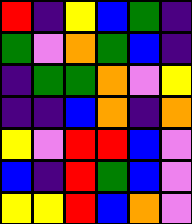[["red", "indigo", "yellow", "blue", "green", "indigo"], ["green", "violet", "orange", "green", "blue", "indigo"], ["indigo", "green", "green", "orange", "violet", "yellow"], ["indigo", "indigo", "blue", "orange", "indigo", "orange"], ["yellow", "violet", "red", "red", "blue", "violet"], ["blue", "indigo", "red", "green", "blue", "violet"], ["yellow", "yellow", "red", "blue", "orange", "violet"]]